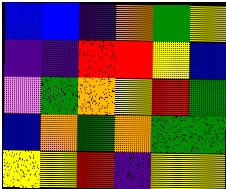[["blue", "blue", "indigo", "orange", "green", "yellow"], ["indigo", "indigo", "red", "red", "yellow", "blue"], ["violet", "green", "orange", "yellow", "red", "green"], ["blue", "orange", "green", "orange", "green", "green"], ["yellow", "yellow", "red", "indigo", "yellow", "yellow"]]